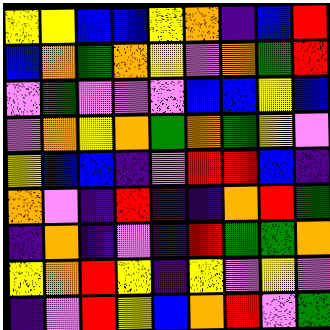[["yellow", "yellow", "blue", "blue", "yellow", "orange", "indigo", "blue", "red"], ["blue", "orange", "green", "orange", "yellow", "violet", "orange", "green", "red"], ["violet", "green", "violet", "violet", "violet", "blue", "blue", "yellow", "blue"], ["violet", "orange", "yellow", "orange", "green", "orange", "green", "yellow", "violet"], ["yellow", "blue", "blue", "indigo", "violet", "red", "red", "blue", "indigo"], ["orange", "violet", "indigo", "red", "indigo", "indigo", "orange", "red", "green"], ["indigo", "orange", "indigo", "violet", "indigo", "red", "green", "green", "orange"], ["yellow", "orange", "red", "yellow", "indigo", "yellow", "violet", "yellow", "violet"], ["indigo", "violet", "red", "yellow", "blue", "orange", "red", "violet", "green"]]